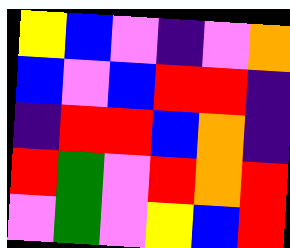[["yellow", "blue", "violet", "indigo", "violet", "orange"], ["blue", "violet", "blue", "red", "red", "indigo"], ["indigo", "red", "red", "blue", "orange", "indigo"], ["red", "green", "violet", "red", "orange", "red"], ["violet", "green", "violet", "yellow", "blue", "red"]]